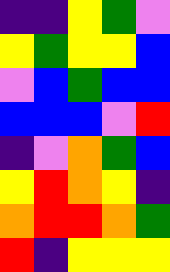[["indigo", "indigo", "yellow", "green", "violet"], ["yellow", "green", "yellow", "yellow", "blue"], ["violet", "blue", "green", "blue", "blue"], ["blue", "blue", "blue", "violet", "red"], ["indigo", "violet", "orange", "green", "blue"], ["yellow", "red", "orange", "yellow", "indigo"], ["orange", "red", "red", "orange", "green"], ["red", "indigo", "yellow", "yellow", "yellow"]]